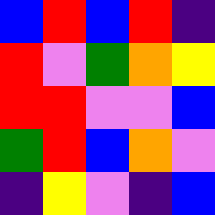[["blue", "red", "blue", "red", "indigo"], ["red", "violet", "green", "orange", "yellow"], ["red", "red", "violet", "violet", "blue"], ["green", "red", "blue", "orange", "violet"], ["indigo", "yellow", "violet", "indigo", "blue"]]